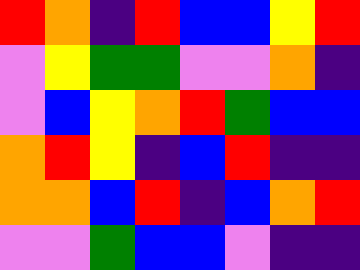[["red", "orange", "indigo", "red", "blue", "blue", "yellow", "red"], ["violet", "yellow", "green", "green", "violet", "violet", "orange", "indigo"], ["violet", "blue", "yellow", "orange", "red", "green", "blue", "blue"], ["orange", "red", "yellow", "indigo", "blue", "red", "indigo", "indigo"], ["orange", "orange", "blue", "red", "indigo", "blue", "orange", "red"], ["violet", "violet", "green", "blue", "blue", "violet", "indigo", "indigo"]]